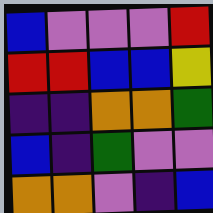[["blue", "violet", "violet", "violet", "red"], ["red", "red", "blue", "blue", "yellow"], ["indigo", "indigo", "orange", "orange", "green"], ["blue", "indigo", "green", "violet", "violet"], ["orange", "orange", "violet", "indigo", "blue"]]